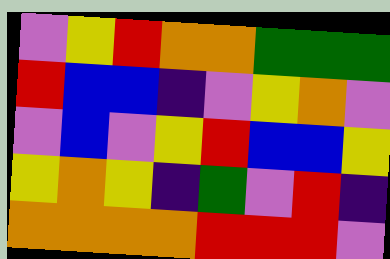[["violet", "yellow", "red", "orange", "orange", "green", "green", "green"], ["red", "blue", "blue", "indigo", "violet", "yellow", "orange", "violet"], ["violet", "blue", "violet", "yellow", "red", "blue", "blue", "yellow"], ["yellow", "orange", "yellow", "indigo", "green", "violet", "red", "indigo"], ["orange", "orange", "orange", "orange", "red", "red", "red", "violet"]]